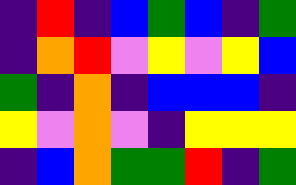[["indigo", "red", "indigo", "blue", "green", "blue", "indigo", "green"], ["indigo", "orange", "red", "violet", "yellow", "violet", "yellow", "blue"], ["green", "indigo", "orange", "indigo", "blue", "blue", "blue", "indigo"], ["yellow", "violet", "orange", "violet", "indigo", "yellow", "yellow", "yellow"], ["indigo", "blue", "orange", "green", "green", "red", "indigo", "green"]]